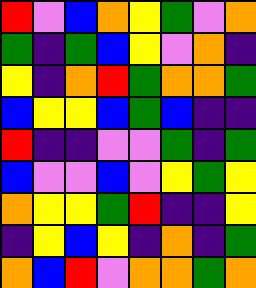[["red", "violet", "blue", "orange", "yellow", "green", "violet", "orange"], ["green", "indigo", "green", "blue", "yellow", "violet", "orange", "indigo"], ["yellow", "indigo", "orange", "red", "green", "orange", "orange", "green"], ["blue", "yellow", "yellow", "blue", "green", "blue", "indigo", "indigo"], ["red", "indigo", "indigo", "violet", "violet", "green", "indigo", "green"], ["blue", "violet", "violet", "blue", "violet", "yellow", "green", "yellow"], ["orange", "yellow", "yellow", "green", "red", "indigo", "indigo", "yellow"], ["indigo", "yellow", "blue", "yellow", "indigo", "orange", "indigo", "green"], ["orange", "blue", "red", "violet", "orange", "orange", "green", "orange"]]